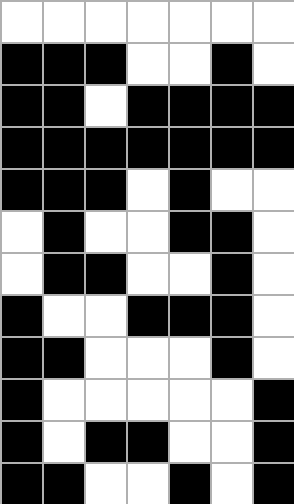[["white", "white", "white", "white", "white", "white", "white"], ["black", "black", "black", "white", "white", "black", "white"], ["black", "black", "white", "black", "black", "black", "black"], ["black", "black", "black", "black", "black", "black", "black"], ["black", "black", "black", "white", "black", "white", "white"], ["white", "black", "white", "white", "black", "black", "white"], ["white", "black", "black", "white", "white", "black", "white"], ["black", "white", "white", "black", "black", "black", "white"], ["black", "black", "white", "white", "white", "black", "white"], ["black", "white", "white", "white", "white", "white", "black"], ["black", "white", "black", "black", "white", "white", "black"], ["black", "black", "white", "white", "black", "white", "black"]]